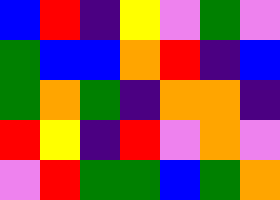[["blue", "red", "indigo", "yellow", "violet", "green", "violet"], ["green", "blue", "blue", "orange", "red", "indigo", "blue"], ["green", "orange", "green", "indigo", "orange", "orange", "indigo"], ["red", "yellow", "indigo", "red", "violet", "orange", "violet"], ["violet", "red", "green", "green", "blue", "green", "orange"]]